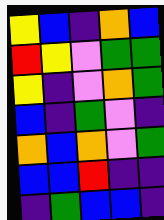[["yellow", "blue", "indigo", "orange", "blue"], ["red", "yellow", "violet", "green", "green"], ["yellow", "indigo", "violet", "orange", "green"], ["blue", "indigo", "green", "violet", "indigo"], ["orange", "blue", "orange", "violet", "green"], ["blue", "blue", "red", "indigo", "indigo"], ["indigo", "green", "blue", "blue", "indigo"]]